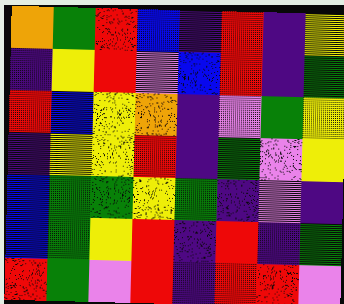[["orange", "green", "red", "blue", "indigo", "red", "indigo", "yellow"], ["indigo", "yellow", "red", "violet", "blue", "red", "indigo", "green"], ["red", "blue", "yellow", "orange", "indigo", "violet", "green", "yellow"], ["indigo", "yellow", "yellow", "red", "indigo", "green", "violet", "yellow"], ["blue", "green", "green", "yellow", "green", "indigo", "violet", "indigo"], ["blue", "green", "yellow", "red", "indigo", "red", "indigo", "green"], ["red", "green", "violet", "red", "indigo", "red", "red", "violet"]]